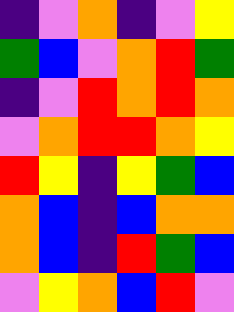[["indigo", "violet", "orange", "indigo", "violet", "yellow"], ["green", "blue", "violet", "orange", "red", "green"], ["indigo", "violet", "red", "orange", "red", "orange"], ["violet", "orange", "red", "red", "orange", "yellow"], ["red", "yellow", "indigo", "yellow", "green", "blue"], ["orange", "blue", "indigo", "blue", "orange", "orange"], ["orange", "blue", "indigo", "red", "green", "blue"], ["violet", "yellow", "orange", "blue", "red", "violet"]]